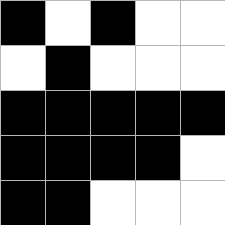[["black", "white", "black", "white", "white"], ["white", "black", "white", "white", "white"], ["black", "black", "black", "black", "black"], ["black", "black", "black", "black", "white"], ["black", "black", "white", "white", "white"]]